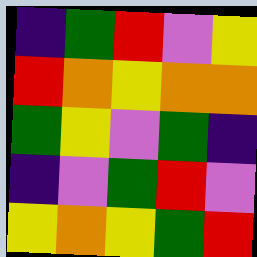[["indigo", "green", "red", "violet", "yellow"], ["red", "orange", "yellow", "orange", "orange"], ["green", "yellow", "violet", "green", "indigo"], ["indigo", "violet", "green", "red", "violet"], ["yellow", "orange", "yellow", "green", "red"]]